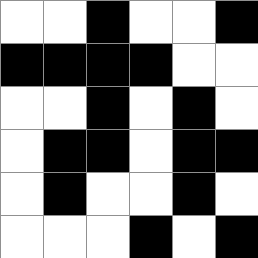[["white", "white", "black", "white", "white", "black"], ["black", "black", "black", "black", "white", "white"], ["white", "white", "black", "white", "black", "white"], ["white", "black", "black", "white", "black", "black"], ["white", "black", "white", "white", "black", "white"], ["white", "white", "white", "black", "white", "black"]]